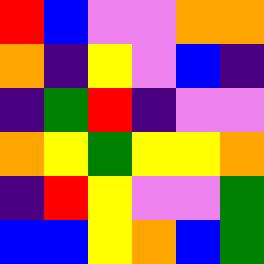[["red", "blue", "violet", "violet", "orange", "orange"], ["orange", "indigo", "yellow", "violet", "blue", "indigo"], ["indigo", "green", "red", "indigo", "violet", "violet"], ["orange", "yellow", "green", "yellow", "yellow", "orange"], ["indigo", "red", "yellow", "violet", "violet", "green"], ["blue", "blue", "yellow", "orange", "blue", "green"]]